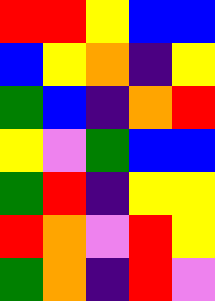[["red", "red", "yellow", "blue", "blue"], ["blue", "yellow", "orange", "indigo", "yellow"], ["green", "blue", "indigo", "orange", "red"], ["yellow", "violet", "green", "blue", "blue"], ["green", "red", "indigo", "yellow", "yellow"], ["red", "orange", "violet", "red", "yellow"], ["green", "orange", "indigo", "red", "violet"]]